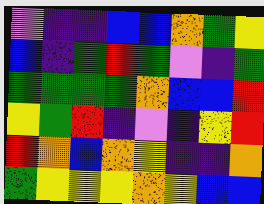[["violet", "indigo", "indigo", "blue", "blue", "orange", "green", "yellow"], ["blue", "indigo", "green", "red", "green", "violet", "indigo", "green"], ["green", "green", "green", "green", "orange", "blue", "blue", "red"], ["yellow", "green", "red", "indigo", "violet", "indigo", "yellow", "red"], ["red", "orange", "blue", "orange", "yellow", "indigo", "indigo", "orange"], ["green", "yellow", "yellow", "yellow", "orange", "yellow", "blue", "blue"]]